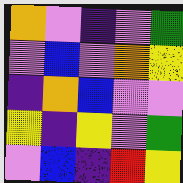[["orange", "violet", "indigo", "violet", "green"], ["violet", "blue", "violet", "orange", "yellow"], ["indigo", "orange", "blue", "violet", "violet"], ["yellow", "indigo", "yellow", "violet", "green"], ["violet", "blue", "indigo", "red", "yellow"]]